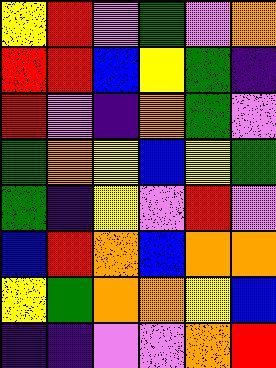[["yellow", "red", "violet", "green", "violet", "orange"], ["red", "red", "blue", "yellow", "green", "indigo"], ["red", "violet", "indigo", "orange", "green", "violet"], ["green", "orange", "yellow", "blue", "yellow", "green"], ["green", "indigo", "yellow", "violet", "red", "violet"], ["blue", "red", "orange", "blue", "orange", "orange"], ["yellow", "green", "orange", "orange", "yellow", "blue"], ["indigo", "indigo", "violet", "violet", "orange", "red"]]